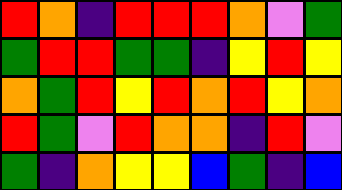[["red", "orange", "indigo", "red", "red", "red", "orange", "violet", "green"], ["green", "red", "red", "green", "green", "indigo", "yellow", "red", "yellow"], ["orange", "green", "red", "yellow", "red", "orange", "red", "yellow", "orange"], ["red", "green", "violet", "red", "orange", "orange", "indigo", "red", "violet"], ["green", "indigo", "orange", "yellow", "yellow", "blue", "green", "indigo", "blue"]]